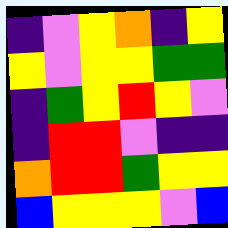[["indigo", "violet", "yellow", "orange", "indigo", "yellow"], ["yellow", "violet", "yellow", "yellow", "green", "green"], ["indigo", "green", "yellow", "red", "yellow", "violet"], ["indigo", "red", "red", "violet", "indigo", "indigo"], ["orange", "red", "red", "green", "yellow", "yellow"], ["blue", "yellow", "yellow", "yellow", "violet", "blue"]]